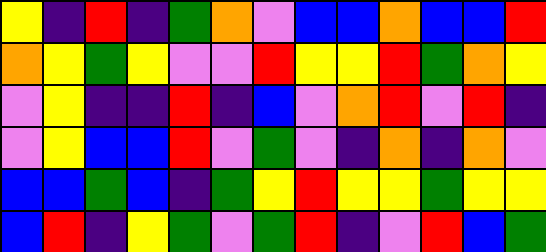[["yellow", "indigo", "red", "indigo", "green", "orange", "violet", "blue", "blue", "orange", "blue", "blue", "red"], ["orange", "yellow", "green", "yellow", "violet", "violet", "red", "yellow", "yellow", "red", "green", "orange", "yellow"], ["violet", "yellow", "indigo", "indigo", "red", "indigo", "blue", "violet", "orange", "red", "violet", "red", "indigo"], ["violet", "yellow", "blue", "blue", "red", "violet", "green", "violet", "indigo", "orange", "indigo", "orange", "violet"], ["blue", "blue", "green", "blue", "indigo", "green", "yellow", "red", "yellow", "yellow", "green", "yellow", "yellow"], ["blue", "red", "indigo", "yellow", "green", "violet", "green", "red", "indigo", "violet", "red", "blue", "green"]]